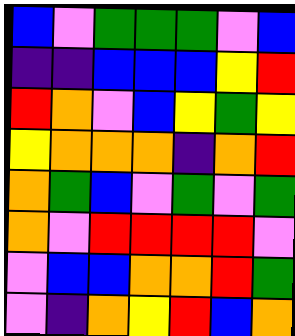[["blue", "violet", "green", "green", "green", "violet", "blue"], ["indigo", "indigo", "blue", "blue", "blue", "yellow", "red"], ["red", "orange", "violet", "blue", "yellow", "green", "yellow"], ["yellow", "orange", "orange", "orange", "indigo", "orange", "red"], ["orange", "green", "blue", "violet", "green", "violet", "green"], ["orange", "violet", "red", "red", "red", "red", "violet"], ["violet", "blue", "blue", "orange", "orange", "red", "green"], ["violet", "indigo", "orange", "yellow", "red", "blue", "orange"]]